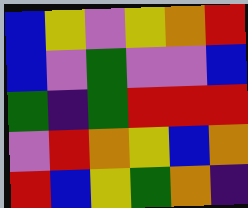[["blue", "yellow", "violet", "yellow", "orange", "red"], ["blue", "violet", "green", "violet", "violet", "blue"], ["green", "indigo", "green", "red", "red", "red"], ["violet", "red", "orange", "yellow", "blue", "orange"], ["red", "blue", "yellow", "green", "orange", "indigo"]]